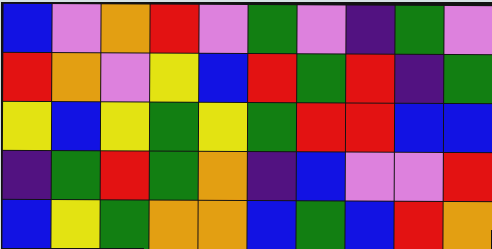[["blue", "violet", "orange", "red", "violet", "green", "violet", "indigo", "green", "violet"], ["red", "orange", "violet", "yellow", "blue", "red", "green", "red", "indigo", "green"], ["yellow", "blue", "yellow", "green", "yellow", "green", "red", "red", "blue", "blue"], ["indigo", "green", "red", "green", "orange", "indigo", "blue", "violet", "violet", "red"], ["blue", "yellow", "green", "orange", "orange", "blue", "green", "blue", "red", "orange"]]